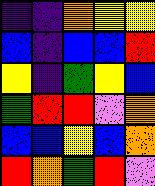[["indigo", "indigo", "orange", "yellow", "yellow"], ["blue", "indigo", "blue", "blue", "red"], ["yellow", "indigo", "green", "yellow", "blue"], ["green", "red", "red", "violet", "orange"], ["blue", "blue", "yellow", "blue", "orange"], ["red", "orange", "green", "red", "violet"]]